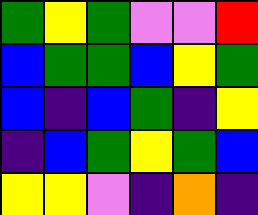[["green", "yellow", "green", "violet", "violet", "red"], ["blue", "green", "green", "blue", "yellow", "green"], ["blue", "indigo", "blue", "green", "indigo", "yellow"], ["indigo", "blue", "green", "yellow", "green", "blue"], ["yellow", "yellow", "violet", "indigo", "orange", "indigo"]]